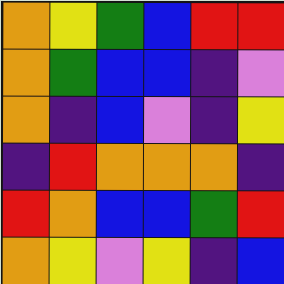[["orange", "yellow", "green", "blue", "red", "red"], ["orange", "green", "blue", "blue", "indigo", "violet"], ["orange", "indigo", "blue", "violet", "indigo", "yellow"], ["indigo", "red", "orange", "orange", "orange", "indigo"], ["red", "orange", "blue", "blue", "green", "red"], ["orange", "yellow", "violet", "yellow", "indigo", "blue"]]